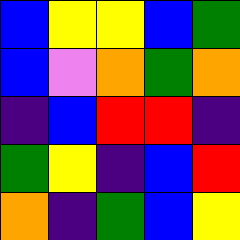[["blue", "yellow", "yellow", "blue", "green"], ["blue", "violet", "orange", "green", "orange"], ["indigo", "blue", "red", "red", "indigo"], ["green", "yellow", "indigo", "blue", "red"], ["orange", "indigo", "green", "blue", "yellow"]]